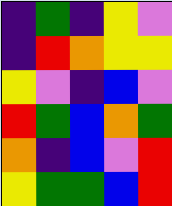[["indigo", "green", "indigo", "yellow", "violet"], ["indigo", "red", "orange", "yellow", "yellow"], ["yellow", "violet", "indigo", "blue", "violet"], ["red", "green", "blue", "orange", "green"], ["orange", "indigo", "blue", "violet", "red"], ["yellow", "green", "green", "blue", "red"]]